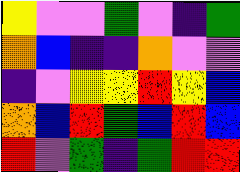[["yellow", "violet", "violet", "green", "violet", "indigo", "green"], ["orange", "blue", "indigo", "indigo", "orange", "violet", "violet"], ["indigo", "violet", "yellow", "yellow", "red", "yellow", "blue"], ["orange", "blue", "red", "green", "blue", "red", "blue"], ["red", "violet", "green", "indigo", "green", "red", "red"]]